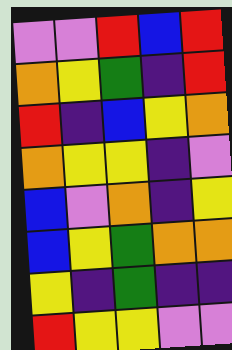[["violet", "violet", "red", "blue", "red"], ["orange", "yellow", "green", "indigo", "red"], ["red", "indigo", "blue", "yellow", "orange"], ["orange", "yellow", "yellow", "indigo", "violet"], ["blue", "violet", "orange", "indigo", "yellow"], ["blue", "yellow", "green", "orange", "orange"], ["yellow", "indigo", "green", "indigo", "indigo"], ["red", "yellow", "yellow", "violet", "violet"]]